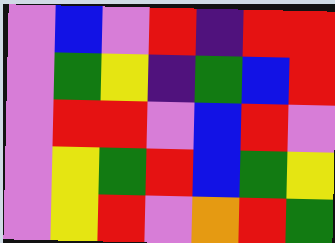[["violet", "blue", "violet", "red", "indigo", "red", "red"], ["violet", "green", "yellow", "indigo", "green", "blue", "red"], ["violet", "red", "red", "violet", "blue", "red", "violet"], ["violet", "yellow", "green", "red", "blue", "green", "yellow"], ["violet", "yellow", "red", "violet", "orange", "red", "green"]]